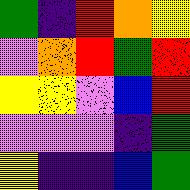[["green", "indigo", "red", "orange", "yellow"], ["violet", "orange", "red", "green", "red"], ["yellow", "yellow", "violet", "blue", "red"], ["violet", "violet", "violet", "indigo", "green"], ["yellow", "indigo", "indigo", "blue", "green"]]